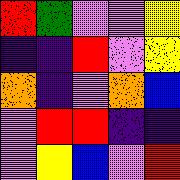[["red", "green", "violet", "violet", "yellow"], ["indigo", "indigo", "red", "violet", "yellow"], ["orange", "indigo", "violet", "orange", "blue"], ["violet", "red", "red", "indigo", "indigo"], ["violet", "yellow", "blue", "violet", "red"]]